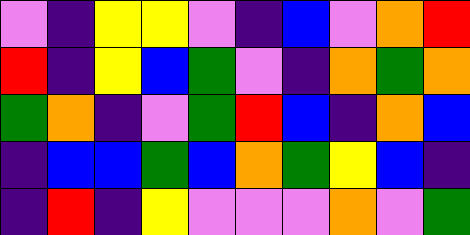[["violet", "indigo", "yellow", "yellow", "violet", "indigo", "blue", "violet", "orange", "red"], ["red", "indigo", "yellow", "blue", "green", "violet", "indigo", "orange", "green", "orange"], ["green", "orange", "indigo", "violet", "green", "red", "blue", "indigo", "orange", "blue"], ["indigo", "blue", "blue", "green", "blue", "orange", "green", "yellow", "blue", "indigo"], ["indigo", "red", "indigo", "yellow", "violet", "violet", "violet", "orange", "violet", "green"]]